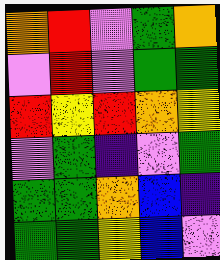[["orange", "red", "violet", "green", "orange"], ["violet", "red", "violet", "green", "green"], ["red", "yellow", "red", "orange", "yellow"], ["violet", "green", "indigo", "violet", "green"], ["green", "green", "orange", "blue", "indigo"], ["green", "green", "yellow", "blue", "violet"]]